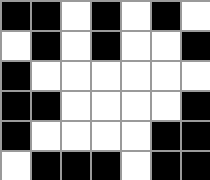[["black", "black", "white", "black", "white", "black", "white"], ["white", "black", "white", "black", "white", "white", "black"], ["black", "white", "white", "white", "white", "white", "white"], ["black", "black", "white", "white", "white", "white", "black"], ["black", "white", "white", "white", "white", "black", "black"], ["white", "black", "black", "black", "white", "black", "black"]]